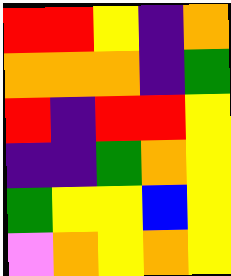[["red", "red", "yellow", "indigo", "orange"], ["orange", "orange", "orange", "indigo", "green"], ["red", "indigo", "red", "red", "yellow"], ["indigo", "indigo", "green", "orange", "yellow"], ["green", "yellow", "yellow", "blue", "yellow"], ["violet", "orange", "yellow", "orange", "yellow"]]